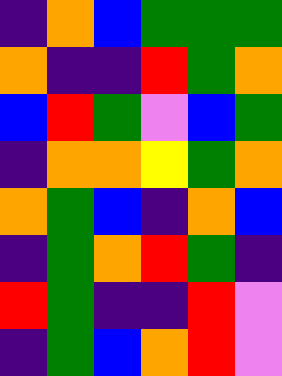[["indigo", "orange", "blue", "green", "green", "green"], ["orange", "indigo", "indigo", "red", "green", "orange"], ["blue", "red", "green", "violet", "blue", "green"], ["indigo", "orange", "orange", "yellow", "green", "orange"], ["orange", "green", "blue", "indigo", "orange", "blue"], ["indigo", "green", "orange", "red", "green", "indigo"], ["red", "green", "indigo", "indigo", "red", "violet"], ["indigo", "green", "blue", "orange", "red", "violet"]]